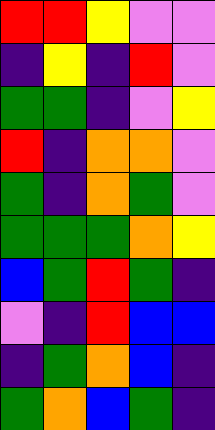[["red", "red", "yellow", "violet", "violet"], ["indigo", "yellow", "indigo", "red", "violet"], ["green", "green", "indigo", "violet", "yellow"], ["red", "indigo", "orange", "orange", "violet"], ["green", "indigo", "orange", "green", "violet"], ["green", "green", "green", "orange", "yellow"], ["blue", "green", "red", "green", "indigo"], ["violet", "indigo", "red", "blue", "blue"], ["indigo", "green", "orange", "blue", "indigo"], ["green", "orange", "blue", "green", "indigo"]]